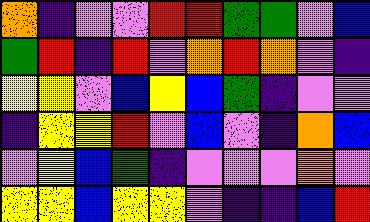[["orange", "indigo", "violet", "violet", "red", "red", "green", "green", "violet", "blue"], ["green", "red", "indigo", "red", "violet", "orange", "red", "orange", "violet", "indigo"], ["yellow", "yellow", "violet", "blue", "yellow", "blue", "green", "indigo", "violet", "violet"], ["indigo", "yellow", "yellow", "red", "violet", "blue", "violet", "indigo", "orange", "blue"], ["violet", "yellow", "blue", "green", "indigo", "violet", "violet", "violet", "orange", "violet"], ["yellow", "yellow", "blue", "yellow", "yellow", "violet", "indigo", "indigo", "blue", "red"]]